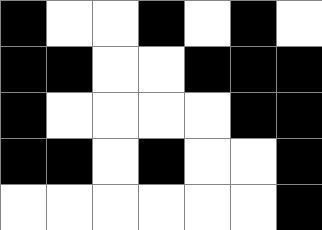[["black", "white", "white", "black", "white", "black", "white"], ["black", "black", "white", "white", "black", "black", "black"], ["black", "white", "white", "white", "white", "black", "black"], ["black", "black", "white", "black", "white", "white", "black"], ["white", "white", "white", "white", "white", "white", "black"]]